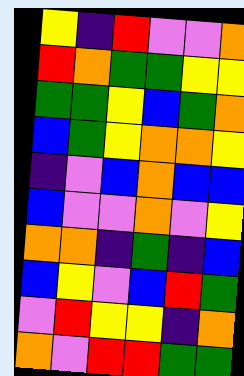[["yellow", "indigo", "red", "violet", "violet", "orange"], ["red", "orange", "green", "green", "yellow", "yellow"], ["green", "green", "yellow", "blue", "green", "orange"], ["blue", "green", "yellow", "orange", "orange", "yellow"], ["indigo", "violet", "blue", "orange", "blue", "blue"], ["blue", "violet", "violet", "orange", "violet", "yellow"], ["orange", "orange", "indigo", "green", "indigo", "blue"], ["blue", "yellow", "violet", "blue", "red", "green"], ["violet", "red", "yellow", "yellow", "indigo", "orange"], ["orange", "violet", "red", "red", "green", "green"]]